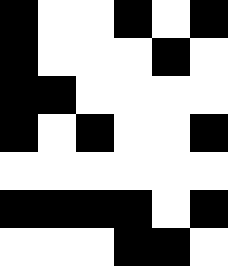[["black", "white", "white", "black", "white", "black"], ["black", "white", "white", "white", "black", "white"], ["black", "black", "white", "white", "white", "white"], ["black", "white", "black", "white", "white", "black"], ["white", "white", "white", "white", "white", "white"], ["black", "black", "black", "black", "white", "black"], ["white", "white", "white", "black", "black", "white"]]